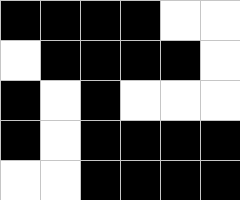[["black", "black", "black", "black", "white", "white"], ["white", "black", "black", "black", "black", "white"], ["black", "white", "black", "white", "white", "white"], ["black", "white", "black", "black", "black", "black"], ["white", "white", "black", "black", "black", "black"]]